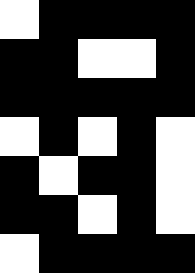[["white", "black", "black", "black", "black"], ["black", "black", "white", "white", "black"], ["black", "black", "black", "black", "black"], ["white", "black", "white", "black", "white"], ["black", "white", "black", "black", "white"], ["black", "black", "white", "black", "white"], ["white", "black", "black", "black", "black"]]